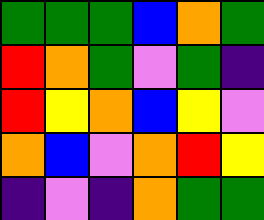[["green", "green", "green", "blue", "orange", "green"], ["red", "orange", "green", "violet", "green", "indigo"], ["red", "yellow", "orange", "blue", "yellow", "violet"], ["orange", "blue", "violet", "orange", "red", "yellow"], ["indigo", "violet", "indigo", "orange", "green", "green"]]